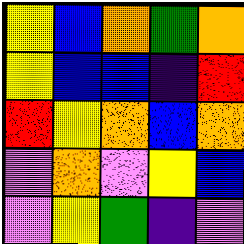[["yellow", "blue", "orange", "green", "orange"], ["yellow", "blue", "blue", "indigo", "red"], ["red", "yellow", "orange", "blue", "orange"], ["violet", "orange", "violet", "yellow", "blue"], ["violet", "yellow", "green", "indigo", "violet"]]